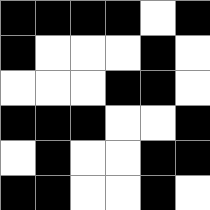[["black", "black", "black", "black", "white", "black"], ["black", "white", "white", "white", "black", "white"], ["white", "white", "white", "black", "black", "white"], ["black", "black", "black", "white", "white", "black"], ["white", "black", "white", "white", "black", "black"], ["black", "black", "white", "white", "black", "white"]]